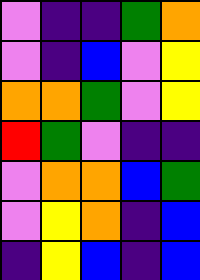[["violet", "indigo", "indigo", "green", "orange"], ["violet", "indigo", "blue", "violet", "yellow"], ["orange", "orange", "green", "violet", "yellow"], ["red", "green", "violet", "indigo", "indigo"], ["violet", "orange", "orange", "blue", "green"], ["violet", "yellow", "orange", "indigo", "blue"], ["indigo", "yellow", "blue", "indigo", "blue"]]